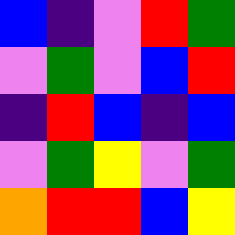[["blue", "indigo", "violet", "red", "green"], ["violet", "green", "violet", "blue", "red"], ["indigo", "red", "blue", "indigo", "blue"], ["violet", "green", "yellow", "violet", "green"], ["orange", "red", "red", "blue", "yellow"]]